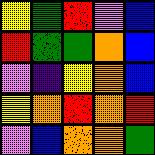[["yellow", "green", "red", "violet", "blue"], ["red", "green", "green", "orange", "blue"], ["violet", "indigo", "yellow", "orange", "blue"], ["yellow", "orange", "red", "orange", "red"], ["violet", "blue", "orange", "orange", "green"]]